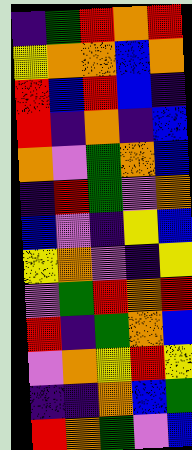[["indigo", "green", "red", "orange", "red"], ["yellow", "orange", "orange", "blue", "orange"], ["red", "blue", "red", "blue", "indigo"], ["red", "indigo", "orange", "indigo", "blue"], ["orange", "violet", "green", "orange", "blue"], ["indigo", "red", "green", "violet", "orange"], ["blue", "violet", "indigo", "yellow", "blue"], ["yellow", "orange", "violet", "indigo", "yellow"], ["violet", "green", "red", "orange", "red"], ["red", "indigo", "green", "orange", "blue"], ["violet", "orange", "yellow", "red", "yellow"], ["indigo", "indigo", "orange", "blue", "green"], ["red", "orange", "green", "violet", "blue"]]